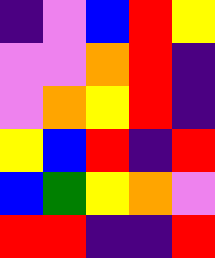[["indigo", "violet", "blue", "red", "yellow"], ["violet", "violet", "orange", "red", "indigo"], ["violet", "orange", "yellow", "red", "indigo"], ["yellow", "blue", "red", "indigo", "red"], ["blue", "green", "yellow", "orange", "violet"], ["red", "red", "indigo", "indigo", "red"]]